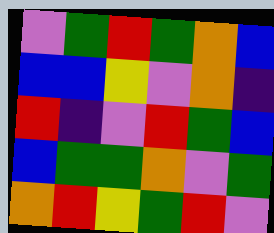[["violet", "green", "red", "green", "orange", "blue"], ["blue", "blue", "yellow", "violet", "orange", "indigo"], ["red", "indigo", "violet", "red", "green", "blue"], ["blue", "green", "green", "orange", "violet", "green"], ["orange", "red", "yellow", "green", "red", "violet"]]